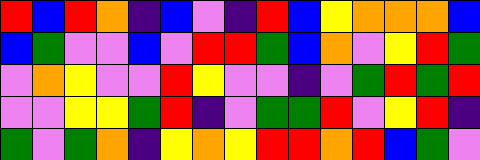[["red", "blue", "red", "orange", "indigo", "blue", "violet", "indigo", "red", "blue", "yellow", "orange", "orange", "orange", "blue"], ["blue", "green", "violet", "violet", "blue", "violet", "red", "red", "green", "blue", "orange", "violet", "yellow", "red", "green"], ["violet", "orange", "yellow", "violet", "violet", "red", "yellow", "violet", "violet", "indigo", "violet", "green", "red", "green", "red"], ["violet", "violet", "yellow", "yellow", "green", "red", "indigo", "violet", "green", "green", "red", "violet", "yellow", "red", "indigo"], ["green", "violet", "green", "orange", "indigo", "yellow", "orange", "yellow", "red", "red", "orange", "red", "blue", "green", "violet"]]